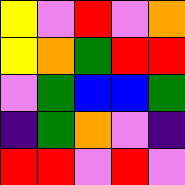[["yellow", "violet", "red", "violet", "orange"], ["yellow", "orange", "green", "red", "red"], ["violet", "green", "blue", "blue", "green"], ["indigo", "green", "orange", "violet", "indigo"], ["red", "red", "violet", "red", "violet"]]